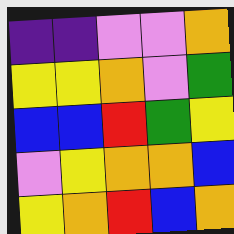[["indigo", "indigo", "violet", "violet", "orange"], ["yellow", "yellow", "orange", "violet", "green"], ["blue", "blue", "red", "green", "yellow"], ["violet", "yellow", "orange", "orange", "blue"], ["yellow", "orange", "red", "blue", "orange"]]